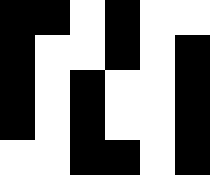[["black", "black", "white", "black", "white", "white"], ["black", "white", "white", "black", "white", "black"], ["black", "white", "black", "white", "white", "black"], ["black", "white", "black", "white", "white", "black"], ["white", "white", "black", "black", "white", "black"]]